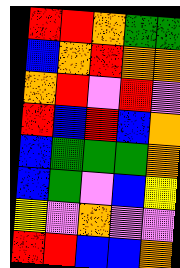[["red", "red", "orange", "green", "green"], ["blue", "orange", "red", "orange", "orange"], ["orange", "red", "violet", "red", "violet"], ["red", "blue", "red", "blue", "orange"], ["blue", "green", "green", "green", "orange"], ["blue", "green", "violet", "blue", "yellow"], ["yellow", "violet", "orange", "violet", "violet"], ["red", "red", "blue", "blue", "orange"]]